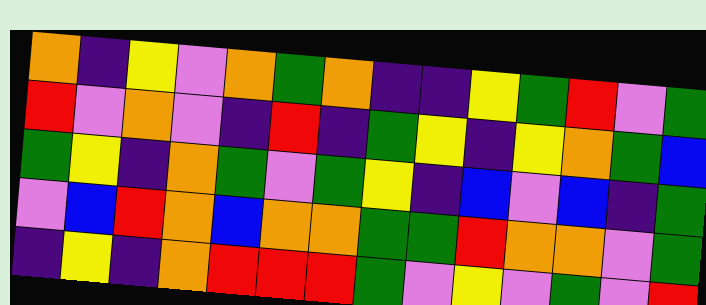[["orange", "indigo", "yellow", "violet", "orange", "green", "orange", "indigo", "indigo", "yellow", "green", "red", "violet", "green"], ["red", "violet", "orange", "violet", "indigo", "red", "indigo", "green", "yellow", "indigo", "yellow", "orange", "green", "blue"], ["green", "yellow", "indigo", "orange", "green", "violet", "green", "yellow", "indigo", "blue", "violet", "blue", "indigo", "green"], ["violet", "blue", "red", "orange", "blue", "orange", "orange", "green", "green", "red", "orange", "orange", "violet", "green"], ["indigo", "yellow", "indigo", "orange", "red", "red", "red", "green", "violet", "yellow", "violet", "green", "violet", "red"]]